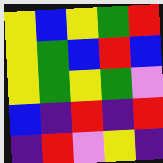[["yellow", "blue", "yellow", "green", "red"], ["yellow", "green", "blue", "red", "blue"], ["yellow", "green", "yellow", "green", "violet"], ["blue", "indigo", "red", "indigo", "red"], ["indigo", "red", "violet", "yellow", "indigo"]]